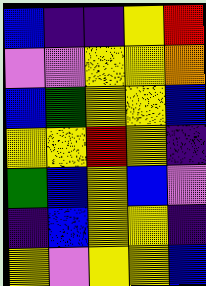[["blue", "indigo", "indigo", "yellow", "red"], ["violet", "violet", "yellow", "yellow", "orange"], ["blue", "green", "yellow", "yellow", "blue"], ["yellow", "yellow", "red", "yellow", "indigo"], ["green", "blue", "yellow", "blue", "violet"], ["indigo", "blue", "yellow", "yellow", "indigo"], ["yellow", "violet", "yellow", "yellow", "blue"]]